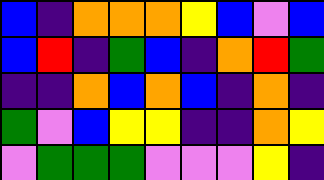[["blue", "indigo", "orange", "orange", "orange", "yellow", "blue", "violet", "blue"], ["blue", "red", "indigo", "green", "blue", "indigo", "orange", "red", "green"], ["indigo", "indigo", "orange", "blue", "orange", "blue", "indigo", "orange", "indigo"], ["green", "violet", "blue", "yellow", "yellow", "indigo", "indigo", "orange", "yellow"], ["violet", "green", "green", "green", "violet", "violet", "violet", "yellow", "indigo"]]